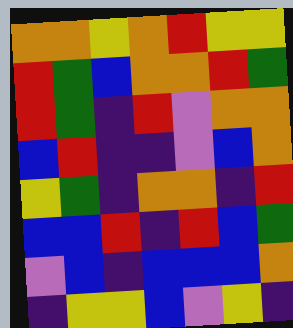[["orange", "orange", "yellow", "orange", "red", "yellow", "yellow"], ["red", "green", "blue", "orange", "orange", "red", "green"], ["red", "green", "indigo", "red", "violet", "orange", "orange"], ["blue", "red", "indigo", "indigo", "violet", "blue", "orange"], ["yellow", "green", "indigo", "orange", "orange", "indigo", "red"], ["blue", "blue", "red", "indigo", "red", "blue", "green"], ["violet", "blue", "indigo", "blue", "blue", "blue", "orange"], ["indigo", "yellow", "yellow", "blue", "violet", "yellow", "indigo"]]